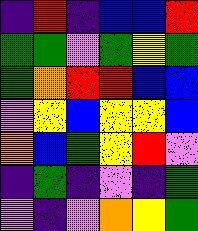[["indigo", "red", "indigo", "blue", "blue", "red"], ["green", "green", "violet", "green", "yellow", "green"], ["green", "orange", "red", "red", "blue", "blue"], ["violet", "yellow", "blue", "yellow", "yellow", "blue"], ["orange", "blue", "green", "yellow", "red", "violet"], ["indigo", "green", "indigo", "violet", "indigo", "green"], ["violet", "indigo", "violet", "orange", "yellow", "green"]]